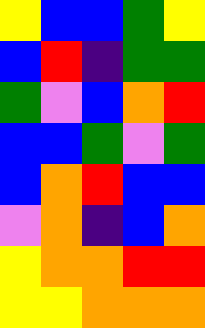[["yellow", "blue", "blue", "green", "yellow"], ["blue", "red", "indigo", "green", "green"], ["green", "violet", "blue", "orange", "red"], ["blue", "blue", "green", "violet", "green"], ["blue", "orange", "red", "blue", "blue"], ["violet", "orange", "indigo", "blue", "orange"], ["yellow", "orange", "orange", "red", "red"], ["yellow", "yellow", "orange", "orange", "orange"]]